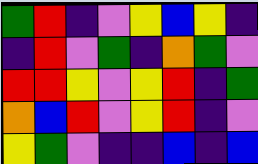[["green", "red", "indigo", "violet", "yellow", "blue", "yellow", "indigo"], ["indigo", "red", "violet", "green", "indigo", "orange", "green", "violet"], ["red", "red", "yellow", "violet", "yellow", "red", "indigo", "green"], ["orange", "blue", "red", "violet", "yellow", "red", "indigo", "violet"], ["yellow", "green", "violet", "indigo", "indigo", "blue", "indigo", "blue"]]